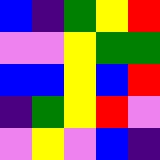[["blue", "indigo", "green", "yellow", "red"], ["violet", "violet", "yellow", "green", "green"], ["blue", "blue", "yellow", "blue", "red"], ["indigo", "green", "yellow", "red", "violet"], ["violet", "yellow", "violet", "blue", "indigo"]]